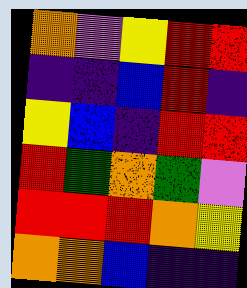[["orange", "violet", "yellow", "red", "red"], ["indigo", "indigo", "blue", "red", "indigo"], ["yellow", "blue", "indigo", "red", "red"], ["red", "green", "orange", "green", "violet"], ["red", "red", "red", "orange", "yellow"], ["orange", "orange", "blue", "indigo", "indigo"]]